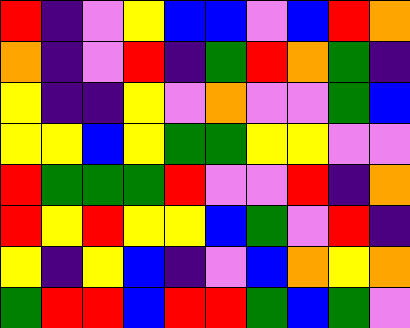[["red", "indigo", "violet", "yellow", "blue", "blue", "violet", "blue", "red", "orange"], ["orange", "indigo", "violet", "red", "indigo", "green", "red", "orange", "green", "indigo"], ["yellow", "indigo", "indigo", "yellow", "violet", "orange", "violet", "violet", "green", "blue"], ["yellow", "yellow", "blue", "yellow", "green", "green", "yellow", "yellow", "violet", "violet"], ["red", "green", "green", "green", "red", "violet", "violet", "red", "indigo", "orange"], ["red", "yellow", "red", "yellow", "yellow", "blue", "green", "violet", "red", "indigo"], ["yellow", "indigo", "yellow", "blue", "indigo", "violet", "blue", "orange", "yellow", "orange"], ["green", "red", "red", "blue", "red", "red", "green", "blue", "green", "violet"]]